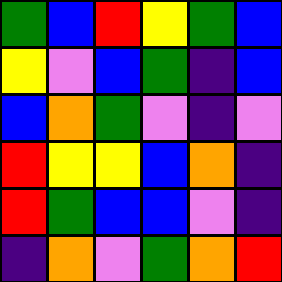[["green", "blue", "red", "yellow", "green", "blue"], ["yellow", "violet", "blue", "green", "indigo", "blue"], ["blue", "orange", "green", "violet", "indigo", "violet"], ["red", "yellow", "yellow", "blue", "orange", "indigo"], ["red", "green", "blue", "blue", "violet", "indigo"], ["indigo", "orange", "violet", "green", "orange", "red"]]